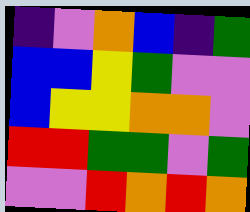[["indigo", "violet", "orange", "blue", "indigo", "green"], ["blue", "blue", "yellow", "green", "violet", "violet"], ["blue", "yellow", "yellow", "orange", "orange", "violet"], ["red", "red", "green", "green", "violet", "green"], ["violet", "violet", "red", "orange", "red", "orange"]]